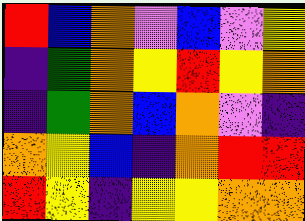[["red", "blue", "orange", "violet", "blue", "violet", "yellow"], ["indigo", "green", "orange", "yellow", "red", "yellow", "orange"], ["indigo", "green", "orange", "blue", "orange", "violet", "indigo"], ["orange", "yellow", "blue", "indigo", "orange", "red", "red"], ["red", "yellow", "indigo", "yellow", "yellow", "orange", "orange"]]